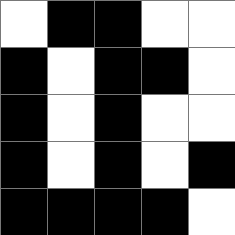[["white", "black", "black", "white", "white"], ["black", "white", "black", "black", "white"], ["black", "white", "black", "white", "white"], ["black", "white", "black", "white", "black"], ["black", "black", "black", "black", "white"]]